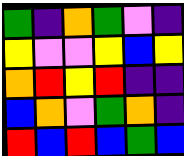[["green", "indigo", "orange", "green", "violet", "indigo"], ["yellow", "violet", "violet", "yellow", "blue", "yellow"], ["orange", "red", "yellow", "red", "indigo", "indigo"], ["blue", "orange", "violet", "green", "orange", "indigo"], ["red", "blue", "red", "blue", "green", "blue"]]